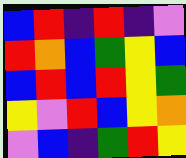[["blue", "red", "indigo", "red", "indigo", "violet"], ["red", "orange", "blue", "green", "yellow", "blue"], ["blue", "red", "blue", "red", "yellow", "green"], ["yellow", "violet", "red", "blue", "yellow", "orange"], ["violet", "blue", "indigo", "green", "red", "yellow"]]